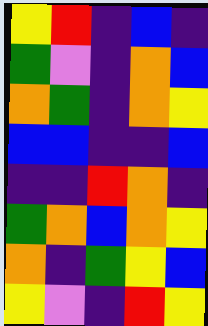[["yellow", "red", "indigo", "blue", "indigo"], ["green", "violet", "indigo", "orange", "blue"], ["orange", "green", "indigo", "orange", "yellow"], ["blue", "blue", "indigo", "indigo", "blue"], ["indigo", "indigo", "red", "orange", "indigo"], ["green", "orange", "blue", "orange", "yellow"], ["orange", "indigo", "green", "yellow", "blue"], ["yellow", "violet", "indigo", "red", "yellow"]]